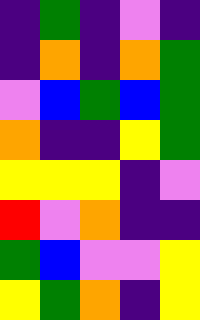[["indigo", "green", "indigo", "violet", "indigo"], ["indigo", "orange", "indigo", "orange", "green"], ["violet", "blue", "green", "blue", "green"], ["orange", "indigo", "indigo", "yellow", "green"], ["yellow", "yellow", "yellow", "indigo", "violet"], ["red", "violet", "orange", "indigo", "indigo"], ["green", "blue", "violet", "violet", "yellow"], ["yellow", "green", "orange", "indigo", "yellow"]]